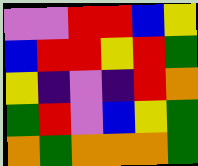[["violet", "violet", "red", "red", "blue", "yellow"], ["blue", "red", "red", "yellow", "red", "green"], ["yellow", "indigo", "violet", "indigo", "red", "orange"], ["green", "red", "violet", "blue", "yellow", "green"], ["orange", "green", "orange", "orange", "orange", "green"]]